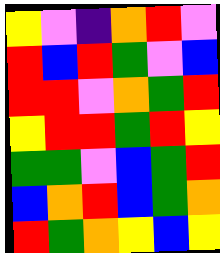[["yellow", "violet", "indigo", "orange", "red", "violet"], ["red", "blue", "red", "green", "violet", "blue"], ["red", "red", "violet", "orange", "green", "red"], ["yellow", "red", "red", "green", "red", "yellow"], ["green", "green", "violet", "blue", "green", "red"], ["blue", "orange", "red", "blue", "green", "orange"], ["red", "green", "orange", "yellow", "blue", "yellow"]]